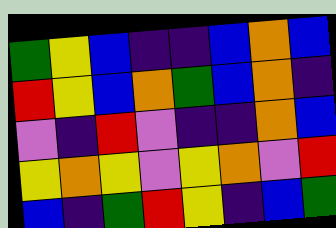[["green", "yellow", "blue", "indigo", "indigo", "blue", "orange", "blue"], ["red", "yellow", "blue", "orange", "green", "blue", "orange", "indigo"], ["violet", "indigo", "red", "violet", "indigo", "indigo", "orange", "blue"], ["yellow", "orange", "yellow", "violet", "yellow", "orange", "violet", "red"], ["blue", "indigo", "green", "red", "yellow", "indigo", "blue", "green"]]